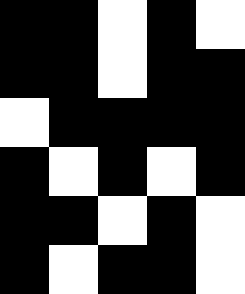[["black", "black", "white", "black", "white"], ["black", "black", "white", "black", "black"], ["white", "black", "black", "black", "black"], ["black", "white", "black", "white", "black"], ["black", "black", "white", "black", "white"], ["black", "white", "black", "black", "white"]]